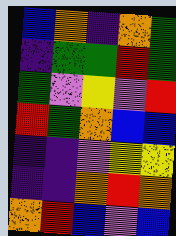[["blue", "orange", "indigo", "orange", "green"], ["indigo", "green", "green", "red", "green"], ["green", "violet", "yellow", "violet", "red"], ["red", "green", "orange", "blue", "blue"], ["indigo", "indigo", "violet", "yellow", "yellow"], ["indigo", "indigo", "orange", "red", "orange"], ["orange", "red", "blue", "violet", "blue"]]